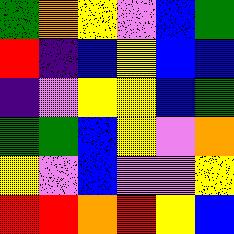[["green", "orange", "yellow", "violet", "blue", "green"], ["red", "indigo", "blue", "yellow", "blue", "blue"], ["indigo", "violet", "yellow", "yellow", "blue", "green"], ["green", "green", "blue", "yellow", "violet", "orange"], ["yellow", "violet", "blue", "violet", "violet", "yellow"], ["red", "red", "orange", "red", "yellow", "blue"]]